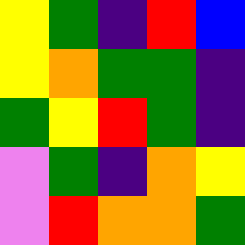[["yellow", "green", "indigo", "red", "blue"], ["yellow", "orange", "green", "green", "indigo"], ["green", "yellow", "red", "green", "indigo"], ["violet", "green", "indigo", "orange", "yellow"], ["violet", "red", "orange", "orange", "green"]]